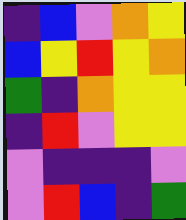[["indigo", "blue", "violet", "orange", "yellow"], ["blue", "yellow", "red", "yellow", "orange"], ["green", "indigo", "orange", "yellow", "yellow"], ["indigo", "red", "violet", "yellow", "yellow"], ["violet", "indigo", "indigo", "indigo", "violet"], ["violet", "red", "blue", "indigo", "green"]]